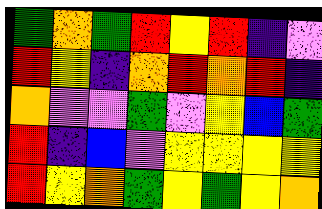[["green", "orange", "green", "red", "yellow", "red", "indigo", "violet"], ["red", "yellow", "indigo", "orange", "red", "orange", "red", "indigo"], ["orange", "violet", "violet", "green", "violet", "yellow", "blue", "green"], ["red", "indigo", "blue", "violet", "yellow", "yellow", "yellow", "yellow"], ["red", "yellow", "orange", "green", "yellow", "green", "yellow", "orange"]]